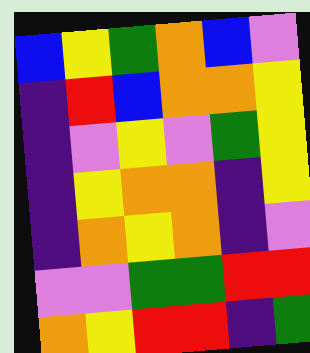[["blue", "yellow", "green", "orange", "blue", "violet"], ["indigo", "red", "blue", "orange", "orange", "yellow"], ["indigo", "violet", "yellow", "violet", "green", "yellow"], ["indigo", "yellow", "orange", "orange", "indigo", "yellow"], ["indigo", "orange", "yellow", "orange", "indigo", "violet"], ["violet", "violet", "green", "green", "red", "red"], ["orange", "yellow", "red", "red", "indigo", "green"]]